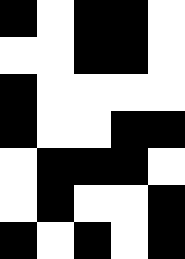[["black", "white", "black", "black", "white"], ["white", "white", "black", "black", "white"], ["black", "white", "white", "white", "white"], ["black", "white", "white", "black", "black"], ["white", "black", "black", "black", "white"], ["white", "black", "white", "white", "black"], ["black", "white", "black", "white", "black"]]